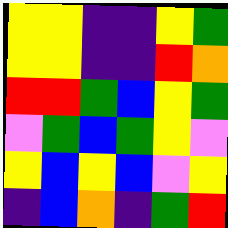[["yellow", "yellow", "indigo", "indigo", "yellow", "green"], ["yellow", "yellow", "indigo", "indigo", "red", "orange"], ["red", "red", "green", "blue", "yellow", "green"], ["violet", "green", "blue", "green", "yellow", "violet"], ["yellow", "blue", "yellow", "blue", "violet", "yellow"], ["indigo", "blue", "orange", "indigo", "green", "red"]]